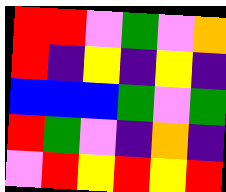[["red", "red", "violet", "green", "violet", "orange"], ["red", "indigo", "yellow", "indigo", "yellow", "indigo"], ["blue", "blue", "blue", "green", "violet", "green"], ["red", "green", "violet", "indigo", "orange", "indigo"], ["violet", "red", "yellow", "red", "yellow", "red"]]